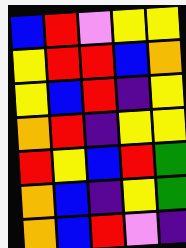[["blue", "red", "violet", "yellow", "yellow"], ["yellow", "red", "red", "blue", "orange"], ["yellow", "blue", "red", "indigo", "yellow"], ["orange", "red", "indigo", "yellow", "yellow"], ["red", "yellow", "blue", "red", "green"], ["orange", "blue", "indigo", "yellow", "green"], ["orange", "blue", "red", "violet", "indigo"]]